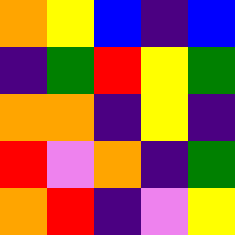[["orange", "yellow", "blue", "indigo", "blue"], ["indigo", "green", "red", "yellow", "green"], ["orange", "orange", "indigo", "yellow", "indigo"], ["red", "violet", "orange", "indigo", "green"], ["orange", "red", "indigo", "violet", "yellow"]]